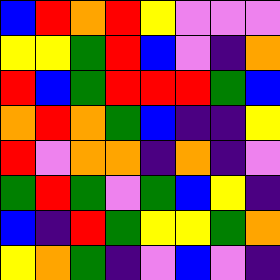[["blue", "red", "orange", "red", "yellow", "violet", "violet", "violet"], ["yellow", "yellow", "green", "red", "blue", "violet", "indigo", "orange"], ["red", "blue", "green", "red", "red", "red", "green", "blue"], ["orange", "red", "orange", "green", "blue", "indigo", "indigo", "yellow"], ["red", "violet", "orange", "orange", "indigo", "orange", "indigo", "violet"], ["green", "red", "green", "violet", "green", "blue", "yellow", "indigo"], ["blue", "indigo", "red", "green", "yellow", "yellow", "green", "orange"], ["yellow", "orange", "green", "indigo", "violet", "blue", "violet", "indigo"]]